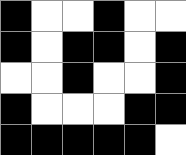[["black", "white", "white", "black", "white", "white"], ["black", "white", "black", "black", "white", "black"], ["white", "white", "black", "white", "white", "black"], ["black", "white", "white", "white", "black", "black"], ["black", "black", "black", "black", "black", "white"]]